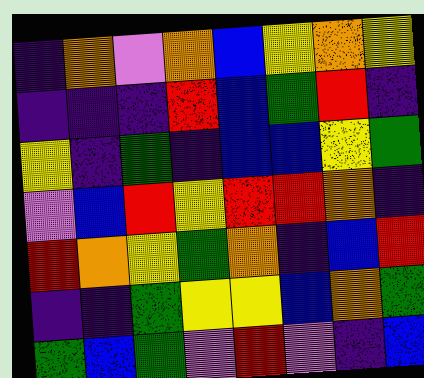[["indigo", "orange", "violet", "orange", "blue", "yellow", "orange", "yellow"], ["indigo", "indigo", "indigo", "red", "blue", "green", "red", "indigo"], ["yellow", "indigo", "green", "indigo", "blue", "blue", "yellow", "green"], ["violet", "blue", "red", "yellow", "red", "red", "orange", "indigo"], ["red", "orange", "yellow", "green", "orange", "indigo", "blue", "red"], ["indigo", "indigo", "green", "yellow", "yellow", "blue", "orange", "green"], ["green", "blue", "green", "violet", "red", "violet", "indigo", "blue"]]